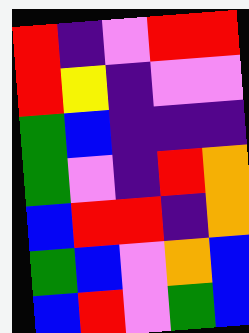[["red", "indigo", "violet", "red", "red"], ["red", "yellow", "indigo", "violet", "violet"], ["green", "blue", "indigo", "indigo", "indigo"], ["green", "violet", "indigo", "red", "orange"], ["blue", "red", "red", "indigo", "orange"], ["green", "blue", "violet", "orange", "blue"], ["blue", "red", "violet", "green", "blue"]]